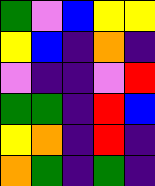[["green", "violet", "blue", "yellow", "yellow"], ["yellow", "blue", "indigo", "orange", "indigo"], ["violet", "indigo", "indigo", "violet", "red"], ["green", "green", "indigo", "red", "blue"], ["yellow", "orange", "indigo", "red", "indigo"], ["orange", "green", "indigo", "green", "indigo"]]